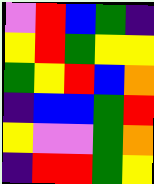[["violet", "red", "blue", "green", "indigo"], ["yellow", "red", "green", "yellow", "yellow"], ["green", "yellow", "red", "blue", "orange"], ["indigo", "blue", "blue", "green", "red"], ["yellow", "violet", "violet", "green", "orange"], ["indigo", "red", "red", "green", "yellow"]]